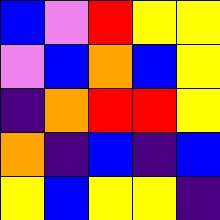[["blue", "violet", "red", "yellow", "yellow"], ["violet", "blue", "orange", "blue", "yellow"], ["indigo", "orange", "red", "red", "yellow"], ["orange", "indigo", "blue", "indigo", "blue"], ["yellow", "blue", "yellow", "yellow", "indigo"]]